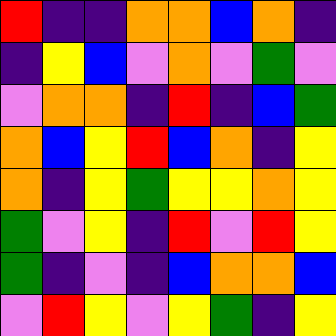[["red", "indigo", "indigo", "orange", "orange", "blue", "orange", "indigo"], ["indigo", "yellow", "blue", "violet", "orange", "violet", "green", "violet"], ["violet", "orange", "orange", "indigo", "red", "indigo", "blue", "green"], ["orange", "blue", "yellow", "red", "blue", "orange", "indigo", "yellow"], ["orange", "indigo", "yellow", "green", "yellow", "yellow", "orange", "yellow"], ["green", "violet", "yellow", "indigo", "red", "violet", "red", "yellow"], ["green", "indigo", "violet", "indigo", "blue", "orange", "orange", "blue"], ["violet", "red", "yellow", "violet", "yellow", "green", "indigo", "yellow"]]